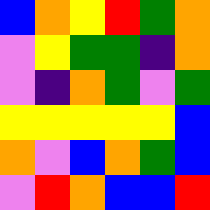[["blue", "orange", "yellow", "red", "green", "orange"], ["violet", "yellow", "green", "green", "indigo", "orange"], ["violet", "indigo", "orange", "green", "violet", "green"], ["yellow", "yellow", "yellow", "yellow", "yellow", "blue"], ["orange", "violet", "blue", "orange", "green", "blue"], ["violet", "red", "orange", "blue", "blue", "red"]]